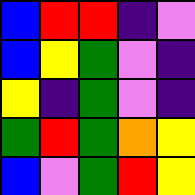[["blue", "red", "red", "indigo", "violet"], ["blue", "yellow", "green", "violet", "indigo"], ["yellow", "indigo", "green", "violet", "indigo"], ["green", "red", "green", "orange", "yellow"], ["blue", "violet", "green", "red", "yellow"]]